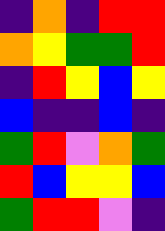[["indigo", "orange", "indigo", "red", "red"], ["orange", "yellow", "green", "green", "red"], ["indigo", "red", "yellow", "blue", "yellow"], ["blue", "indigo", "indigo", "blue", "indigo"], ["green", "red", "violet", "orange", "green"], ["red", "blue", "yellow", "yellow", "blue"], ["green", "red", "red", "violet", "indigo"]]